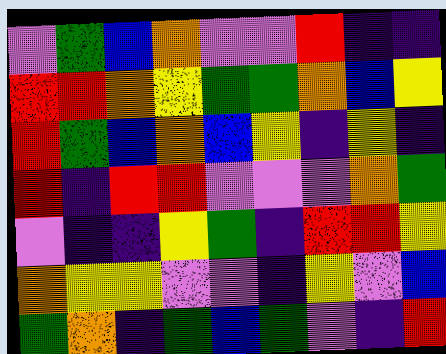[["violet", "green", "blue", "orange", "violet", "violet", "red", "indigo", "indigo"], ["red", "red", "orange", "yellow", "green", "green", "orange", "blue", "yellow"], ["red", "green", "blue", "orange", "blue", "yellow", "indigo", "yellow", "indigo"], ["red", "indigo", "red", "red", "violet", "violet", "violet", "orange", "green"], ["violet", "indigo", "indigo", "yellow", "green", "indigo", "red", "red", "yellow"], ["orange", "yellow", "yellow", "violet", "violet", "indigo", "yellow", "violet", "blue"], ["green", "orange", "indigo", "green", "blue", "green", "violet", "indigo", "red"]]